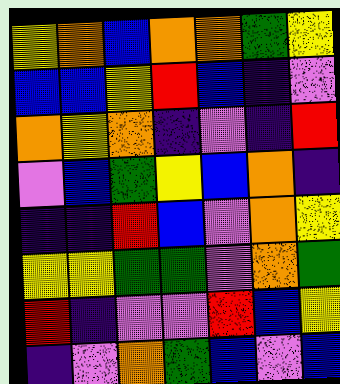[["yellow", "orange", "blue", "orange", "orange", "green", "yellow"], ["blue", "blue", "yellow", "red", "blue", "indigo", "violet"], ["orange", "yellow", "orange", "indigo", "violet", "indigo", "red"], ["violet", "blue", "green", "yellow", "blue", "orange", "indigo"], ["indigo", "indigo", "red", "blue", "violet", "orange", "yellow"], ["yellow", "yellow", "green", "green", "violet", "orange", "green"], ["red", "indigo", "violet", "violet", "red", "blue", "yellow"], ["indigo", "violet", "orange", "green", "blue", "violet", "blue"]]